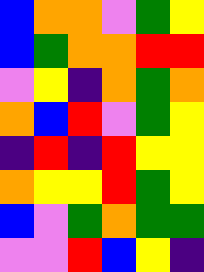[["blue", "orange", "orange", "violet", "green", "yellow"], ["blue", "green", "orange", "orange", "red", "red"], ["violet", "yellow", "indigo", "orange", "green", "orange"], ["orange", "blue", "red", "violet", "green", "yellow"], ["indigo", "red", "indigo", "red", "yellow", "yellow"], ["orange", "yellow", "yellow", "red", "green", "yellow"], ["blue", "violet", "green", "orange", "green", "green"], ["violet", "violet", "red", "blue", "yellow", "indigo"]]